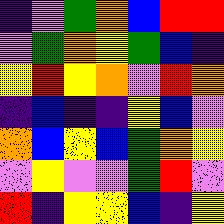[["indigo", "violet", "green", "orange", "blue", "red", "red"], ["violet", "green", "orange", "yellow", "green", "blue", "indigo"], ["yellow", "red", "yellow", "orange", "violet", "red", "orange"], ["indigo", "blue", "indigo", "indigo", "yellow", "blue", "violet"], ["orange", "blue", "yellow", "blue", "green", "orange", "yellow"], ["violet", "yellow", "violet", "violet", "green", "red", "violet"], ["red", "indigo", "yellow", "yellow", "blue", "indigo", "yellow"]]